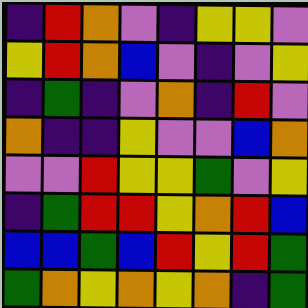[["indigo", "red", "orange", "violet", "indigo", "yellow", "yellow", "violet"], ["yellow", "red", "orange", "blue", "violet", "indigo", "violet", "yellow"], ["indigo", "green", "indigo", "violet", "orange", "indigo", "red", "violet"], ["orange", "indigo", "indigo", "yellow", "violet", "violet", "blue", "orange"], ["violet", "violet", "red", "yellow", "yellow", "green", "violet", "yellow"], ["indigo", "green", "red", "red", "yellow", "orange", "red", "blue"], ["blue", "blue", "green", "blue", "red", "yellow", "red", "green"], ["green", "orange", "yellow", "orange", "yellow", "orange", "indigo", "green"]]